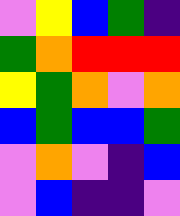[["violet", "yellow", "blue", "green", "indigo"], ["green", "orange", "red", "red", "red"], ["yellow", "green", "orange", "violet", "orange"], ["blue", "green", "blue", "blue", "green"], ["violet", "orange", "violet", "indigo", "blue"], ["violet", "blue", "indigo", "indigo", "violet"]]